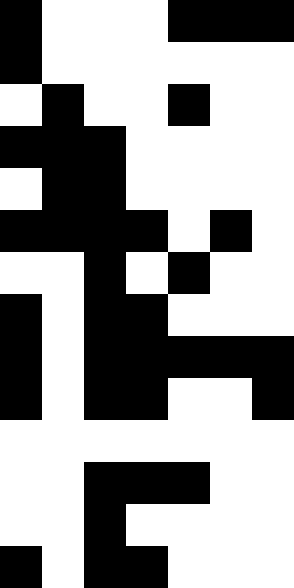[["black", "white", "white", "white", "black", "black", "black"], ["black", "white", "white", "white", "white", "white", "white"], ["white", "black", "white", "white", "black", "white", "white"], ["black", "black", "black", "white", "white", "white", "white"], ["white", "black", "black", "white", "white", "white", "white"], ["black", "black", "black", "black", "white", "black", "white"], ["white", "white", "black", "white", "black", "white", "white"], ["black", "white", "black", "black", "white", "white", "white"], ["black", "white", "black", "black", "black", "black", "black"], ["black", "white", "black", "black", "white", "white", "black"], ["white", "white", "white", "white", "white", "white", "white"], ["white", "white", "black", "black", "black", "white", "white"], ["white", "white", "black", "white", "white", "white", "white"], ["black", "white", "black", "black", "white", "white", "white"]]